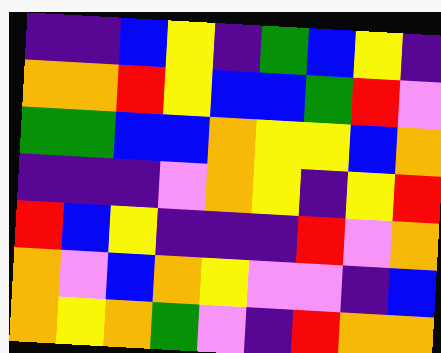[["indigo", "indigo", "blue", "yellow", "indigo", "green", "blue", "yellow", "indigo"], ["orange", "orange", "red", "yellow", "blue", "blue", "green", "red", "violet"], ["green", "green", "blue", "blue", "orange", "yellow", "yellow", "blue", "orange"], ["indigo", "indigo", "indigo", "violet", "orange", "yellow", "indigo", "yellow", "red"], ["red", "blue", "yellow", "indigo", "indigo", "indigo", "red", "violet", "orange"], ["orange", "violet", "blue", "orange", "yellow", "violet", "violet", "indigo", "blue"], ["orange", "yellow", "orange", "green", "violet", "indigo", "red", "orange", "orange"]]